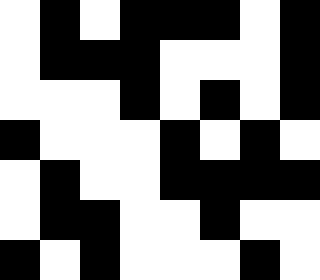[["white", "black", "white", "black", "black", "black", "white", "black"], ["white", "black", "black", "black", "white", "white", "white", "black"], ["white", "white", "white", "black", "white", "black", "white", "black"], ["black", "white", "white", "white", "black", "white", "black", "white"], ["white", "black", "white", "white", "black", "black", "black", "black"], ["white", "black", "black", "white", "white", "black", "white", "white"], ["black", "white", "black", "white", "white", "white", "black", "white"]]